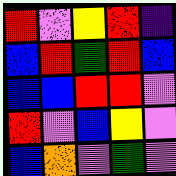[["red", "violet", "yellow", "red", "indigo"], ["blue", "red", "green", "red", "blue"], ["blue", "blue", "red", "red", "violet"], ["red", "violet", "blue", "yellow", "violet"], ["blue", "orange", "violet", "green", "violet"]]